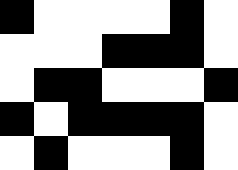[["black", "white", "white", "white", "white", "black", "white"], ["white", "white", "white", "black", "black", "black", "white"], ["white", "black", "black", "white", "white", "white", "black"], ["black", "white", "black", "black", "black", "black", "white"], ["white", "black", "white", "white", "white", "black", "white"]]